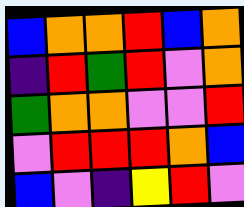[["blue", "orange", "orange", "red", "blue", "orange"], ["indigo", "red", "green", "red", "violet", "orange"], ["green", "orange", "orange", "violet", "violet", "red"], ["violet", "red", "red", "red", "orange", "blue"], ["blue", "violet", "indigo", "yellow", "red", "violet"]]